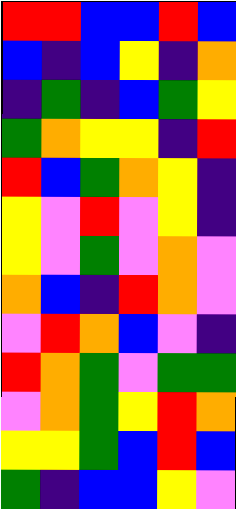[["red", "red", "blue", "blue", "red", "blue"], ["blue", "indigo", "blue", "yellow", "indigo", "orange"], ["indigo", "green", "indigo", "blue", "green", "yellow"], ["green", "orange", "yellow", "yellow", "indigo", "red"], ["red", "blue", "green", "orange", "yellow", "indigo"], ["yellow", "violet", "red", "violet", "yellow", "indigo"], ["yellow", "violet", "green", "violet", "orange", "violet"], ["orange", "blue", "indigo", "red", "orange", "violet"], ["violet", "red", "orange", "blue", "violet", "indigo"], ["red", "orange", "green", "violet", "green", "green"], ["violet", "orange", "green", "yellow", "red", "orange"], ["yellow", "yellow", "green", "blue", "red", "blue"], ["green", "indigo", "blue", "blue", "yellow", "violet"]]